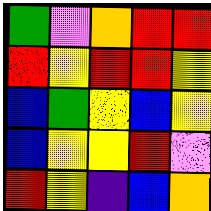[["green", "violet", "orange", "red", "red"], ["red", "yellow", "red", "red", "yellow"], ["blue", "green", "yellow", "blue", "yellow"], ["blue", "yellow", "yellow", "red", "violet"], ["red", "yellow", "indigo", "blue", "orange"]]